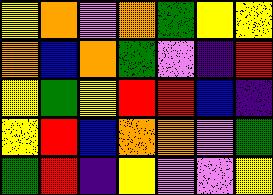[["yellow", "orange", "violet", "orange", "green", "yellow", "yellow"], ["orange", "blue", "orange", "green", "violet", "indigo", "red"], ["yellow", "green", "yellow", "red", "red", "blue", "indigo"], ["yellow", "red", "blue", "orange", "orange", "violet", "green"], ["green", "red", "indigo", "yellow", "violet", "violet", "yellow"]]